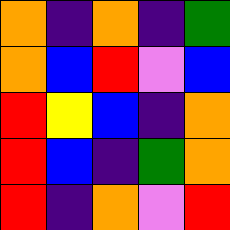[["orange", "indigo", "orange", "indigo", "green"], ["orange", "blue", "red", "violet", "blue"], ["red", "yellow", "blue", "indigo", "orange"], ["red", "blue", "indigo", "green", "orange"], ["red", "indigo", "orange", "violet", "red"]]